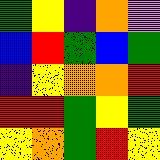[["green", "yellow", "indigo", "orange", "violet"], ["blue", "red", "green", "blue", "green"], ["indigo", "yellow", "orange", "orange", "red"], ["red", "red", "green", "yellow", "green"], ["yellow", "orange", "green", "red", "yellow"]]